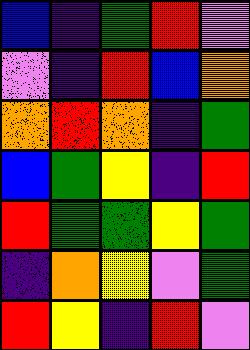[["blue", "indigo", "green", "red", "violet"], ["violet", "indigo", "red", "blue", "orange"], ["orange", "red", "orange", "indigo", "green"], ["blue", "green", "yellow", "indigo", "red"], ["red", "green", "green", "yellow", "green"], ["indigo", "orange", "yellow", "violet", "green"], ["red", "yellow", "indigo", "red", "violet"]]